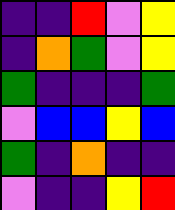[["indigo", "indigo", "red", "violet", "yellow"], ["indigo", "orange", "green", "violet", "yellow"], ["green", "indigo", "indigo", "indigo", "green"], ["violet", "blue", "blue", "yellow", "blue"], ["green", "indigo", "orange", "indigo", "indigo"], ["violet", "indigo", "indigo", "yellow", "red"]]